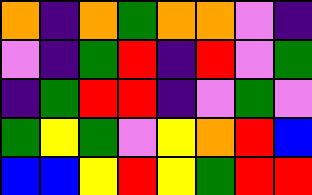[["orange", "indigo", "orange", "green", "orange", "orange", "violet", "indigo"], ["violet", "indigo", "green", "red", "indigo", "red", "violet", "green"], ["indigo", "green", "red", "red", "indigo", "violet", "green", "violet"], ["green", "yellow", "green", "violet", "yellow", "orange", "red", "blue"], ["blue", "blue", "yellow", "red", "yellow", "green", "red", "red"]]